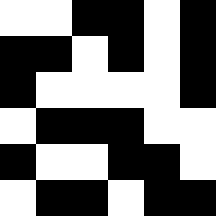[["white", "white", "black", "black", "white", "black"], ["black", "black", "white", "black", "white", "black"], ["black", "white", "white", "white", "white", "black"], ["white", "black", "black", "black", "white", "white"], ["black", "white", "white", "black", "black", "white"], ["white", "black", "black", "white", "black", "black"]]